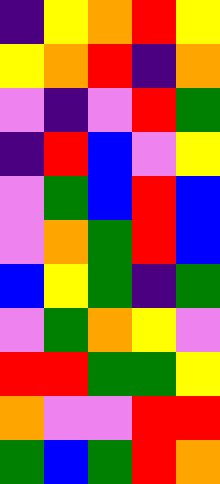[["indigo", "yellow", "orange", "red", "yellow"], ["yellow", "orange", "red", "indigo", "orange"], ["violet", "indigo", "violet", "red", "green"], ["indigo", "red", "blue", "violet", "yellow"], ["violet", "green", "blue", "red", "blue"], ["violet", "orange", "green", "red", "blue"], ["blue", "yellow", "green", "indigo", "green"], ["violet", "green", "orange", "yellow", "violet"], ["red", "red", "green", "green", "yellow"], ["orange", "violet", "violet", "red", "red"], ["green", "blue", "green", "red", "orange"]]